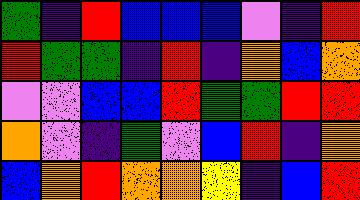[["green", "indigo", "red", "blue", "blue", "blue", "violet", "indigo", "red"], ["red", "green", "green", "indigo", "red", "indigo", "orange", "blue", "orange"], ["violet", "violet", "blue", "blue", "red", "green", "green", "red", "red"], ["orange", "violet", "indigo", "green", "violet", "blue", "red", "indigo", "orange"], ["blue", "orange", "red", "orange", "orange", "yellow", "indigo", "blue", "red"]]